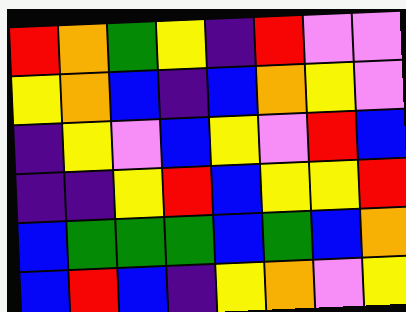[["red", "orange", "green", "yellow", "indigo", "red", "violet", "violet"], ["yellow", "orange", "blue", "indigo", "blue", "orange", "yellow", "violet"], ["indigo", "yellow", "violet", "blue", "yellow", "violet", "red", "blue"], ["indigo", "indigo", "yellow", "red", "blue", "yellow", "yellow", "red"], ["blue", "green", "green", "green", "blue", "green", "blue", "orange"], ["blue", "red", "blue", "indigo", "yellow", "orange", "violet", "yellow"]]